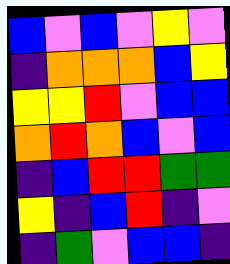[["blue", "violet", "blue", "violet", "yellow", "violet"], ["indigo", "orange", "orange", "orange", "blue", "yellow"], ["yellow", "yellow", "red", "violet", "blue", "blue"], ["orange", "red", "orange", "blue", "violet", "blue"], ["indigo", "blue", "red", "red", "green", "green"], ["yellow", "indigo", "blue", "red", "indigo", "violet"], ["indigo", "green", "violet", "blue", "blue", "indigo"]]